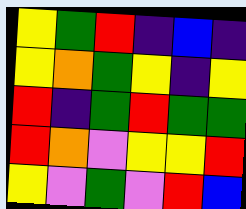[["yellow", "green", "red", "indigo", "blue", "indigo"], ["yellow", "orange", "green", "yellow", "indigo", "yellow"], ["red", "indigo", "green", "red", "green", "green"], ["red", "orange", "violet", "yellow", "yellow", "red"], ["yellow", "violet", "green", "violet", "red", "blue"]]